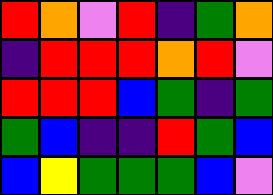[["red", "orange", "violet", "red", "indigo", "green", "orange"], ["indigo", "red", "red", "red", "orange", "red", "violet"], ["red", "red", "red", "blue", "green", "indigo", "green"], ["green", "blue", "indigo", "indigo", "red", "green", "blue"], ["blue", "yellow", "green", "green", "green", "blue", "violet"]]